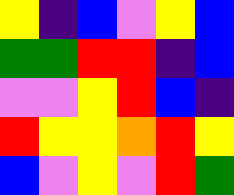[["yellow", "indigo", "blue", "violet", "yellow", "blue"], ["green", "green", "red", "red", "indigo", "blue"], ["violet", "violet", "yellow", "red", "blue", "indigo"], ["red", "yellow", "yellow", "orange", "red", "yellow"], ["blue", "violet", "yellow", "violet", "red", "green"]]